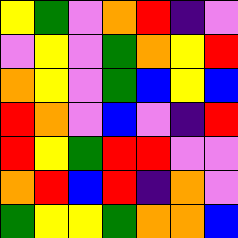[["yellow", "green", "violet", "orange", "red", "indigo", "violet"], ["violet", "yellow", "violet", "green", "orange", "yellow", "red"], ["orange", "yellow", "violet", "green", "blue", "yellow", "blue"], ["red", "orange", "violet", "blue", "violet", "indigo", "red"], ["red", "yellow", "green", "red", "red", "violet", "violet"], ["orange", "red", "blue", "red", "indigo", "orange", "violet"], ["green", "yellow", "yellow", "green", "orange", "orange", "blue"]]